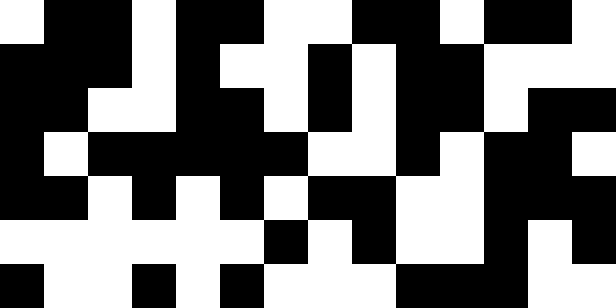[["white", "black", "black", "white", "black", "black", "white", "white", "black", "black", "white", "black", "black", "white"], ["black", "black", "black", "white", "black", "white", "white", "black", "white", "black", "black", "white", "white", "white"], ["black", "black", "white", "white", "black", "black", "white", "black", "white", "black", "black", "white", "black", "black"], ["black", "white", "black", "black", "black", "black", "black", "white", "white", "black", "white", "black", "black", "white"], ["black", "black", "white", "black", "white", "black", "white", "black", "black", "white", "white", "black", "black", "black"], ["white", "white", "white", "white", "white", "white", "black", "white", "black", "white", "white", "black", "white", "black"], ["black", "white", "white", "black", "white", "black", "white", "white", "white", "black", "black", "black", "white", "white"]]